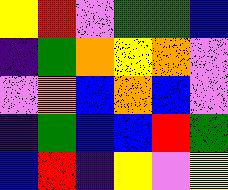[["yellow", "red", "violet", "green", "green", "blue"], ["indigo", "green", "orange", "yellow", "orange", "violet"], ["violet", "orange", "blue", "orange", "blue", "violet"], ["indigo", "green", "blue", "blue", "red", "green"], ["blue", "red", "indigo", "yellow", "violet", "yellow"]]